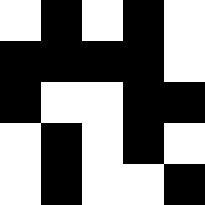[["white", "black", "white", "black", "white"], ["black", "black", "black", "black", "white"], ["black", "white", "white", "black", "black"], ["white", "black", "white", "black", "white"], ["white", "black", "white", "white", "black"]]